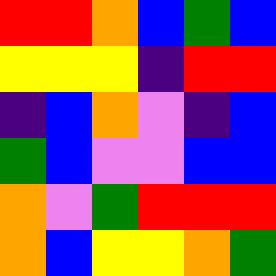[["red", "red", "orange", "blue", "green", "blue"], ["yellow", "yellow", "yellow", "indigo", "red", "red"], ["indigo", "blue", "orange", "violet", "indigo", "blue"], ["green", "blue", "violet", "violet", "blue", "blue"], ["orange", "violet", "green", "red", "red", "red"], ["orange", "blue", "yellow", "yellow", "orange", "green"]]